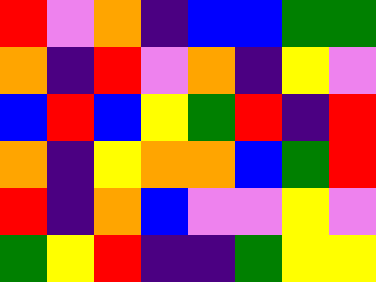[["red", "violet", "orange", "indigo", "blue", "blue", "green", "green"], ["orange", "indigo", "red", "violet", "orange", "indigo", "yellow", "violet"], ["blue", "red", "blue", "yellow", "green", "red", "indigo", "red"], ["orange", "indigo", "yellow", "orange", "orange", "blue", "green", "red"], ["red", "indigo", "orange", "blue", "violet", "violet", "yellow", "violet"], ["green", "yellow", "red", "indigo", "indigo", "green", "yellow", "yellow"]]